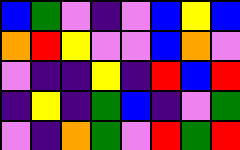[["blue", "green", "violet", "indigo", "violet", "blue", "yellow", "blue"], ["orange", "red", "yellow", "violet", "violet", "blue", "orange", "violet"], ["violet", "indigo", "indigo", "yellow", "indigo", "red", "blue", "red"], ["indigo", "yellow", "indigo", "green", "blue", "indigo", "violet", "green"], ["violet", "indigo", "orange", "green", "violet", "red", "green", "red"]]